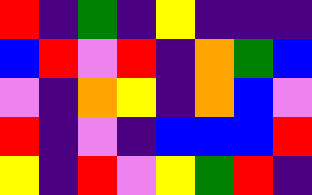[["red", "indigo", "green", "indigo", "yellow", "indigo", "indigo", "indigo"], ["blue", "red", "violet", "red", "indigo", "orange", "green", "blue"], ["violet", "indigo", "orange", "yellow", "indigo", "orange", "blue", "violet"], ["red", "indigo", "violet", "indigo", "blue", "blue", "blue", "red"], ["yellow", "indigo", "red", "violet", "yellow", "green", "red", "indigo"]]